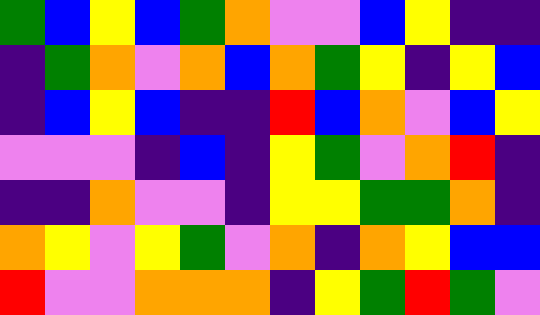[["green", "blue", "yellow", "blue", "green", "orange", "violet", "violet", "blue", "yellow", "indigo", "indigo"], ["indigo", "green", "orange", "violet", "orange", "blue", "orange", "green", "yellow", "indigo", "yellow", "blue"], ["indigo", "blue", "yellow", "blue", "indigo", "indigo", "red", "blue", "orange", "violet", "blue", "yellow"], ["violet", "violet", "violet", "indigo", "blue", "indigo", "yellow", "green", "violet", "orange", "red", "indigo"], ["indigo", "indigo", "orange", "violet", "violet", "indigo", "yellow", "yellow", "green", "green", "orange", "indigo"], ["orange", "yellow", "violet", "yellow", "green", "violet", "orange", "indigo", "orange", "yellow", "blue", "blue"], ["red", "violet", "violet", "orange", "orange", "orange", "indigo", "yellow", "green", "red", "green", "violet"]]